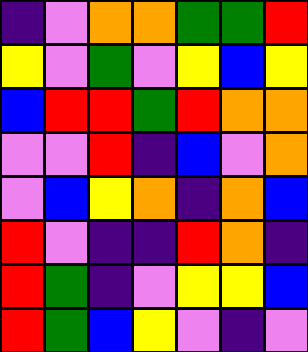[["indigo", "violet", "orange", "orange", "green", "green", "red"], ["yellow", "violet", "green", "violet", "yellow", "blue", "yellow"], ["blue", "red", "red", "green", "red", "orange", "orange"], ["violet", "violet", "red", "indigo", "blue", "violet", "orange"], ["violet", "blue", "yellow", "orange", "indigo", "orange", "blue"], ["red", "violet", "indigo", "indigo", "red", "orange", "indigo"], ["red", "green", "indigo", "violet", "yellow", "yellow", "blue"], ["red", "green", "blue", "yellow", "violet", "indigo", "violet"]]